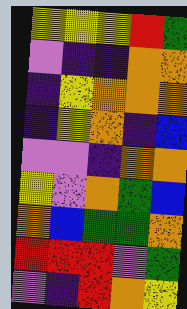[["yellow", "yellow", "yellow", "red", "green"], ["violet", "indigo", "indigo", "orange", "orange"], ["indigo", "yellow", "orange", "orange", "orange"], ["indigo", "yellow", "orange", "indigo", "blue"], ["violet", "violet", "indigo", "orange", "orange"], ["yellow", "violet", "orange", "green", "blue"], ["orange", "blue", "green", "green", "orange"], ["red", "red", "red", "violet", "green"], ["violet", "indigo", "red", "orange", "yellow"]]